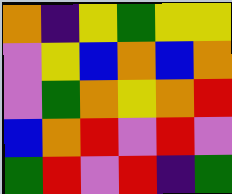[["orange", "indigo", "yellow", "green", "yellow", "yellow"], ["violet", "yellow", "blue", "orange", "blue", "orange"], ["violet", "green", "orange", "yellow", "orange", "red"], ["blue", "orange", "red", "violet", "red", "violet"], ["green", "red", "violet", "red", "indigo", "green"]]